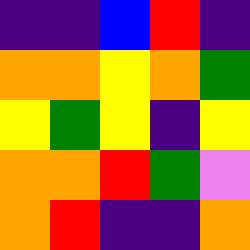[["indigo", "indigo", "blue", "red", "indigo"], ["orange", "orange", "yellow", "orange", "green"], ["yellow", "green", "yellow", "indigo", "yellow"], ["orange", "orange", "red", "green", "violet"], ["orange", "red", "indigo", "indigo", "orange"]]